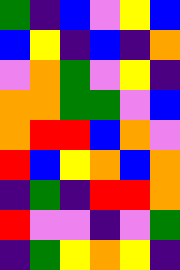[["green", "indigo", "blue", "violet", "yellow", "blue"], ["blue", "yellow", "indigo", "blue", "indigo", "orange"], ["violet", "orange", "green", "violet", "yellow", "indigo"], ["orange", "orange", "green", "green", "violet", "blue"], ["orange", "red", "red", "blue", "orange", "violet"], ["red", "blue", "yellow", "orange", "blue", "orange"], ["indigo", "green", "indigo", "red", "red", "orange"], ["red", "violet", "violet", "indigo", "violet", "green"], ["indigo", "green", "yellow", "orange", "yellow", "indigo"]]